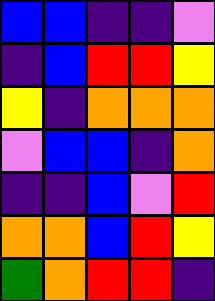[["blue", "blue", "indigo", "indigo", "violet"], ["indigo", "blue", "red", "red", "yellow"], ["yellow", "indigo", "orange", "orange", "orange"], ["violet", "blue", "blue", "indigo", "orange"], ["indigo", "indigo", "blue", "violet", "red"], ["orange", "orange", "blue", "red", "yellow"], ["green", "orange", "red", "red", "indigo"]]